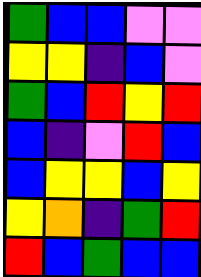[["green", "blue", "blue", "violet", "violet"], ["yellow", "yellow", "indigo", "blue", "violet"], ["green", "blue", "red", "yellow", "red"], ["blue", "indigo", "violet", "red", "blue"], ["blue", "yellow", "yellow", "blue", "yellow"], ["yellow", "orange", "indigo", "green", "red"], ["red", "blue", "green", "blue", "blue"]]